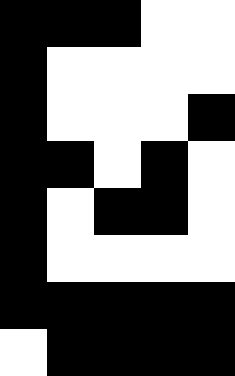[["black", "black", "black", "white", "white"], ["black", "white", "white", "white", "white"], ["black", "white", "white", "white", "black"], ["black", "black", "white", "black", "white"], ["black", "white", "black", "black", "white"], ["black", "white", "white", "white", "white"], ["black", "black", "black", "black", "black"], ["white", "black", "black", "black", "black"]]